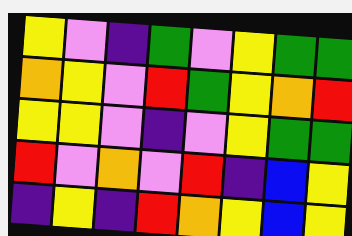[["yellow", "violet", "indigo", "green", "violet", "yellow", "green", "green"], ["orange", "yellow", "violet", "red", "green", "yellow", "orange", "red"], ["yellow", "yellow", "violet", "indigo", "violet", "yellow", "green", "green"], ["red", "violet", "orange", "violet", "red", "indigo", "blue", "yellow"], ["indigo", "yellow", "indigo", "red", "orange", "yellow", "blue", "yellow"]]